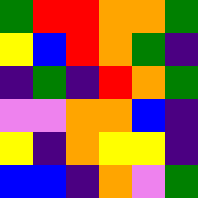[["green", "red", "red", "orange", "orange", "green"], ["yellow", "blue", "red", "orange", "green", "indigo"], ["indigo", "green", "indigo", "red", "orange", "green"], ["violet", "violet", "orange", "orange", "blue", "indigo"], ["yellow", "indigo", "orange", "yellow", "yellow", "indigo"], ["blue", "blue", "indigo", "orange", "violet", "green"]]